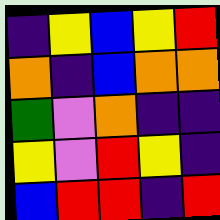[["indigo", "yellow", "blue", "yellow", "red"], ["orange", "indigo", "blue", "orange", "orange"], ["green", "violet", "orange", "indigo", "indigo"], ["yellow", "violet", "red", "yellow", "indigo"], ["blue", "red", "red", "indigo", "red"]]